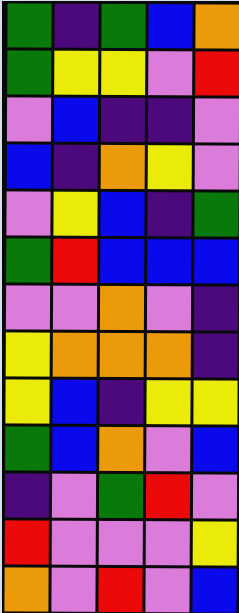[["green", "indigo", "green", "blue", "orange"], ["green", "yellow", "yellow", "violet", "red"], ["violet", "blue", "indigo", "indigo", "violet"], ["blue", "indigo", "orange", "yellow", "violet"], ["violet", "yellow", "blue", "indigo", "green"], ["green", "red", "blue", "blue", "blue"], ["violet", "violet", "orange", "violet", "indigo"], ["yellow", "orange", "orange", "orange", "indigo"], ["yellow", "blue", "indigo", "yellow", "yellow"], ["green", "blue", "orange", "violet", "blue"], ["indigo", "violet", "green", "red", "violet"], ["red", "violet", "violet", "violet", "yellow"], ["orange", "violet", "red", "violet", "blue"]]